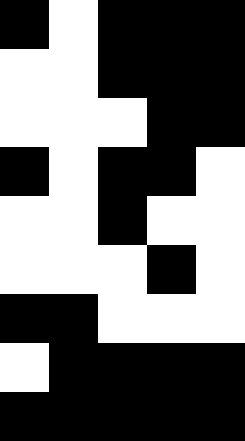[["black", "white", "black", "black", "black"], ["white", "white", "black", "black", "black"], ["white", "white", "white", "black", "black"], ["black", "white", "black", "black", "white"], ["white", "white", "black", "white", "white"], ["white", "white", "white", "black", "white"], ["black", "black", "white", "white", "white"], ["white", "black", "black", "black", "black"], ["black", "black", "black", "black", "black"]]